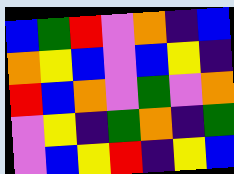[["blue", "green", "red", "violet", "orange", "indigo", "blue"], ["orange", "yellow", "blue", "violet", "blue", "yellow", "indigo"], ["red", "blue", "orange", "violet", "green", "violet", "orange"], ["violet", "yellow", "indigo", "green", "orange", "indigo", "green"], ["violet", "blue", "yellow", "red", "indigo", "yellow", "blue"]]